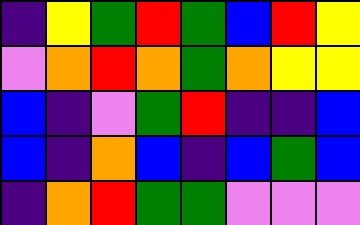[["indigo", "yellow", "green", "red", "green", "blue", "red", "yellow"], ["violet", "orange", "red", "orange", "green", "orange", "yellow", "yellow"], ["blue", "indigo", "violet", "green", "red", "indigo", "indigo", "blue"], ["blue", "indigo", "orange", "blue", "indigo", "blue", "green", "blue"], ["indigo", "orange", "red", "green", "green", "violet", "violet", "violet"]]